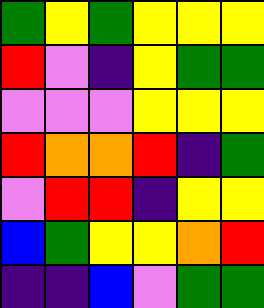[["green", "yellow", "green", "yellow", "yellow", "yellow"], ["red", "violet", "indigo", "yellow", "green", "green"], ["violet", "violet", "violet", "yellow", "yellow", "yellow"], ["red", "orange", "orange", "red", "indigo", "green"], ["violet", "red", "red", "indigo", "yellow", "yellow"], ["blue", "green", "yellow", "yellow", "orange", "red"], ["indigo", "indigo", "blue", "violet", "green", "green"]]